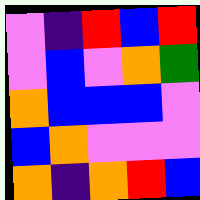[["violet", "indigo", "red", "blue", "red"], ["violet", "blue", "violet", "orange", "green"], ["orange", "blue", "blue", "blue", "violet"], ["blue", "orange", "violet", "violet", "violet"], ["orange", "indigo", "orange", "red", "blue"]]